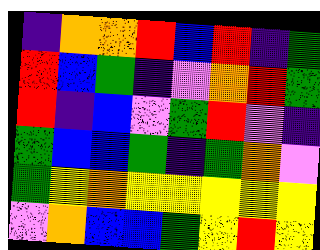[["indigo", "orange", "orange", "red", "blue", "red", "indigo", "green"], ["red", "blue", "green", "indigo", "violet", "orange", "red", "green"], ["red", "indigo", "blue", "violet", "green", "red", "violet", "indigo"], ["green", "blue", "blue", "green", "indigo", "green", "orange", "violet"], ["green", "yellow", "orange", "yellow", "yellow", "yellow", "yellow", "yellow"], ["violet", "orange", "blue", "blue", "green", "yellow", "red", "yellow"]]